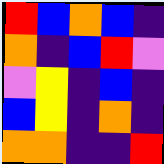[["red", "blue", "orange", "blue", "indigo"], ["orange", "indigo", "blue", "red", "violet"], ["violet", "yellow", "indigo", "blue", "indigo"], ["blue", "yellow", "indigo", "orange", "indigo"], ["orange", "orange", "indigo", "indigo", "red"]]